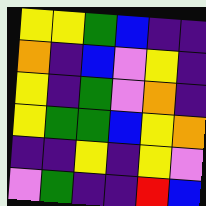[["yellow", "yellow", "green", "blue", "indigo", "indigo"], ["orange", "indigo", "blue", "violet", "yellow", "indigo"], ["yellow", "indigo", "green", "violet", "orange", "indigo"], ["yellow", "green", "green", "blue", "yellow", "orange"], ["indigo", "indigo", "yellow", "indigo", "yellow", "violet"], ["violet", "green", "indigo", "indigo", "red", "blue"]]